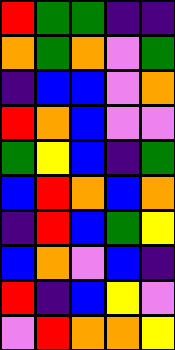[["red", "green", "green", "indigo", "indigo"], ["orange", "green", "orange", "violet", "green"], ["indigo", "blue", "blue", "violet", "orange"], ["red", "orange", "blue", "violet", "violet"], ["green", "yellow", "blue", "indigo", "green"], ["blue", "red", "orange", "blue", "orange"], ["indigo", "red", "blue", "green", "yellow"], ["blue", "orange", "violet", "blue", "indigo"], ["red", "indigo", "blue", "yellow", "violet"], ["violet", "red", "orange", "orange", "yellow"]]